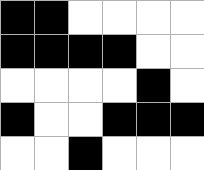[["black", "black", "white", "white", "white", "white"], ["black", "black", "black", "black", "white", "white"], ["white", "white", "white", "white", "black", "white"], ["black", "white", "white", "black", "black", "black"], ["white", "white", "black", "white", "white", "white"]]